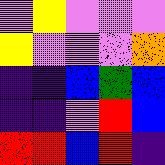[["violet", "yellow", "violet", "violet", "violet"], ["yellow", "violet", "violet", "violet", "orange"], ["indigo", "indigo", "blue", "green", "blue"], ["indigo", "indigo", "violet", "red", "blue"], ["red", "red", "blue", "red", "indigo"]]